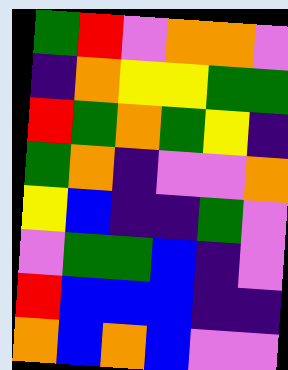[["green", "red", "violet", "orange", "orange", "violet"], ["indigo", "orange", "yellow", "yellow", "green", "green"], ["red", "green", "orange", "green", "yellow", "indigo"], ["green", "orange", "indigo", "violet", "violet", "orange"], ["yellow", "blue", "indigo", "indigo", "green", "violet"], ["violet", "green", "green", "blue", "indigo", "violet"], ["red", "blue", "blue", "blue", "indigo", "indigo"], ["orange", "blue", "orange", "blue", "violet", "violet"]]